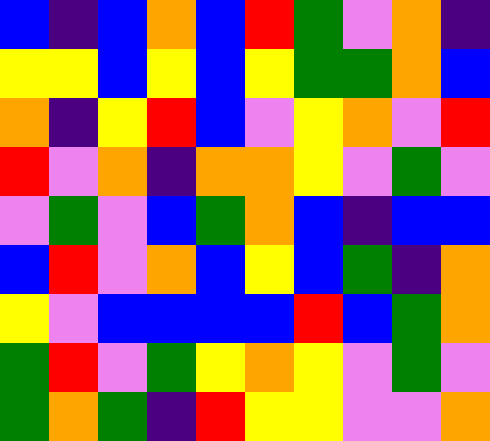[["blue", "indigo", "blue", "orange", "blue", "red", "green", "violet", "orange", "indigo"], ["yellow", "yellow", "blue", "yellow", "blue", "yellow", "green", "green", "orange", "blue"], ["orange", "indigo", "yellow", "red", "blue", "violet", "yellow", "orange", "violet", "red"], ["red", "violet", "orange", "indigo", "orange", "orange", "yellow", "violet", "green", "violet"], ["violet", "green", "violet", "blue", "green", "orange", "blue", "indigo", "blue", "blue"], ["blue", "red", "violet", "orange", "blue", "yellow", "blue", "green", "indigo", "orange"], ["yellow", "violet", "blue", "blue", "blue", "blue", "red", "blue", "green", "orange"], ["green", "red", "violet", "green", "yellow", "orange", "yellow", "violet", "green", "violet"], ["green", "orange", "green", "indigo", "red", "yellow", "yellow", "violet", "violet", "orange"]]